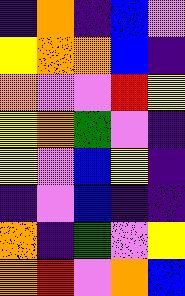[["indigo", "orange", "indigo", "blue", "violet"], ["yellow", "orange", "orange", "blue", "indigo"], ["orange", "violet", "violet", "red", "yellow"], ["yellow", "orange", "green", "violet", "indigo"], ["yellow", "violet", "blue", "yellow", "indigo"], ["indigo", "violet", "blue", "indigo", "indigo"], ["orange", "indigo", "green", "violet", "yellow"], ["orange", "red", "violet", "orange", "blue"]]